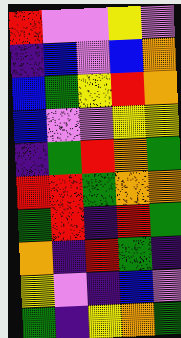[["red", "violet", "violet", "yellow", "violet"], ["indigo", "blue", "violet", "blue", "orange"], ["blue", "green", "yellow", "red", "orange"], ["blue", "violet", "violet", "yellow", "yellow"], ["indigo", "green", "red", "orange", "green"], ["red", "red", "green", "orange", "orange"], ["green", "red", "indigo", "red", "green"], ["orange", "indigo", "red", "green", "indigo"], ["yellow", "violet", "indigo", "blue", "violet"], ["green", "indigo", "yellow", "orange", "green"]]